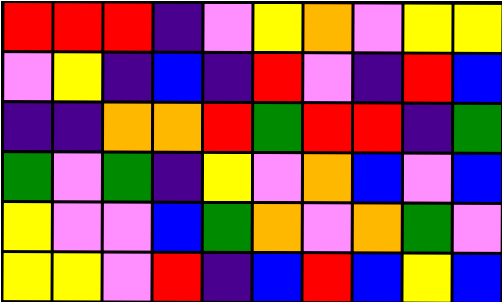[["red", "red", "red", "indigo", "violet", "yellow", "orange", "violet", "yellow", "yellow"], ["violet", "yellow", "indigo", "blue", "indigo", "red", "violet", "indigo", "red", "blue"], ["indigo", "indigo", "orange", "orange", "red", "green", "red", "red", "indigo", "green"], ["green", "violet", "green", "indigo", "yellow", "violet", "orange", "blue", "violet", "blue"], ["yellow", "violet", "violet", "blue", "green", "orange", "violet", "orange", "green", "violet"], ["yellow", "yellow", "violet", "red", "indigo", "blue", "red", "blue", "yellow", "blue"]]